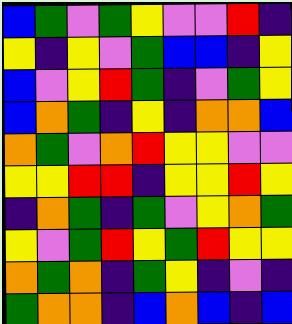[["blue", "green", "violet", "green", "yellow", "violet", "violet", "red", "indigo"], ["yellow", "indigo", "yellow", "violet", "green", "blue", "blue", "indigo", "yellow"], ["blue", "violet", "yellow", "red", "green", "indigo", "violet", "green", "yellow"], ["blue", "orange", "green", "indigo", "yellow", "indigo", "orange", "orange", "blue"], ["orange", "green", "violet", "orange", "red", "yellow", "yellow", "violet", "violet"], ["yellow", "yellow", "red", "red", "indigo", "yellow", "yellow", "red", "yellow"], ["indigo", "orange", "green", "indigo", "green", "violet", "yellow", "orange", "green"], ["yellow", "violet", "green", "red", "yellow", "green", "red", "yellow", "yellow"], ["orange", "green", "orange", "indigo", "green", "yellow", "indigo", "violet", "indigo"], ["green", "orange", "orange", "indigo", "blue", "orange", "blue", "indigo", "blue"]]